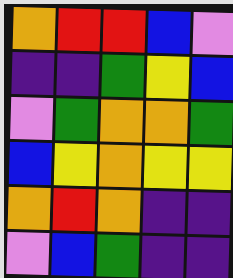[["orange", "red", "red", "blue", "violet"], ["indigo", "indigo", "green", "yellow", "blue"], ["violet", "green", "orange", "orange", "green"], ["blue", "yellow", "orange", "yellow", "yellow"], ["orange", "red", "orange", "indigo", "indigo"], ["violet", "blue", "green", "indigo", "indigo"]]